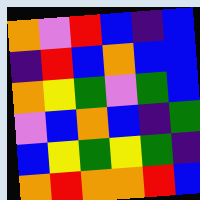[["orange", "violet", "red", "blue", "indigo", "blue"], ["indigo", "red", "blue", "orange", "blue", "blue"], ["orange", "yellow", "green", "violet", "green", "blue"], ["violet", "blue", "orange", "blue", "indigo", "green"], ["blue", "yellow", "green", "yellow", "green", "indigo"], ["orange", "red", "orange", "orange", "red", "blue"]]